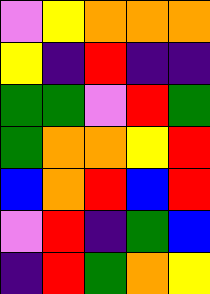[["violet", "yellow", "orange", "orange", "orange"], ["yellow", "indigo", "red", "indigo", "indigo"], ["green", "green", "violet", "red", "green"], ["green", "orange", "orange", "yellow", "red"], ["blue", "orange", "red", "blue", "red"], ["violet", "red", "indigo", "green", "blue"], ["indigo", "red", "green", "orange", "yellow"]]